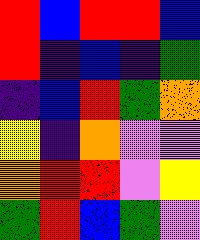[["red", "blue", "red", "red", "blue"], ["red", "indigo", "blue", "indigo", "green"], ["indigo", "blue", "red", "green", "orange"], ["yellow", "indigo", "orange", "violet", "violet"], ["orange", "red", "red", "violet", "yellow"], ["green", "red", "blue", "green", "violet"]]